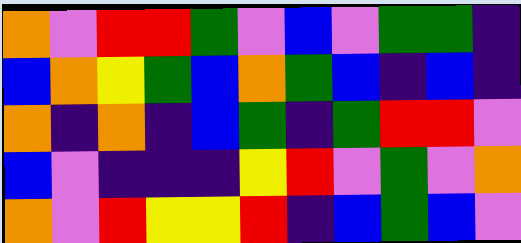[["orange", "violet", "red", "red", "green", "violet", "blue", "violet", "green", "green", "indigo"], ["blue", "orange", "yellow", "green", "blue", "orange", "green", "blue", "indigo", "blue", "indigo"], ["orange", "indigo", "orange", "indigo", "blue", "green", "indigo", "green", "red", "red", "violet"], ["blue", "violet", "indigo", "indigo", "indigo", "yellow", "red", "violet", "green", "violet", "orange"], ["orange", "violet", "red", "yellow", "yellow", "red", "indigo", "blue", "green", "blue", "violet"]]